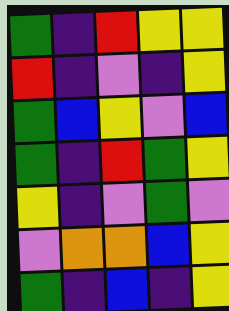[["green", "indigo", "red", "yellow", "yellow"], ["red", "indigo", "violet", "indigo", "yellow"], ["green", "blue", "yellow", "violet", "blue"], ["green", "indigo", "red", "green", "yellow"], ["yellow", "indigo", "violet", "green", "violet"], ["violet", "orange", "orange", "blue", "yellow"], ["green", "indigo", "blue", "indigo", "yellow"]]